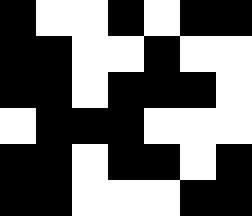[["black", "white", "white", "black", "white", "black", "black"], ["black", "black", "white", "white", "black", "white", "white"], ["black", "black", "white", "black", "black", "black", "white"], ["white", "black", "black", "black", "white", "white", "white"], ["black", "black", "white", "black", "black", "white", "black"], ["black", "black", "white", "white", "white", "black", "black"]]